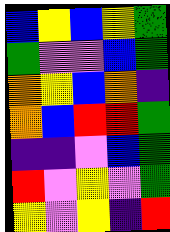[["blue", "yellow", "blue", "yellow", "green"], ["green", "violet", "violet", "blue", "green"], ["orange", "yellow", "blue", "orange", "indigo"], ["orange", "blue", "red", "red", "green"], ["indigo", "indigo", "violet", "blue", "green"], ["red", "violet", "yellow", "violet", "green"], ["yellow", "violet", "yellow", "indigo", "red"]]